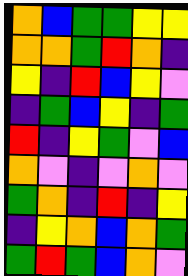[["orange", "blue", "green", "green", "yellow", "yellow"], ["orange", "orange", "green", "red", "orange", "indigo"], ["yellow", "indigo", "red", "blue", "yellow", "violet"], ["indigo", "green", "blue", "yellow", "indigo", "green"], ["red", "indigo", "yellow", "green", "violet", "blue"], ["orange", "violet", "indigo", "violet", "orange", "violet"], ["green", "orange", "indigo", "red", "indigo", "yellow"], ["indigo", "yellow", "orange", "blue", "orange", "green"], ["green", "red", "green", "blue", "orange", "violet"]]